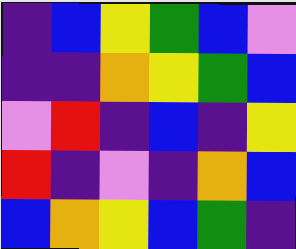[["indigo", "blue", "yellow", "green", "blue", "violet"], ["indigo", "indigo", "orange", "yellow", "green", "blue"], ["violet", "red", "indigo", "blue", "indigo", "yellow"], ["red", "indigo", "violet", "indigo", "orange", "blue"], ["blue", "orange", "yellow", "blue", "green", "indigo"]]